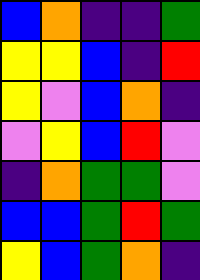[["blue", "orange", "indigo", "indigo", "green"], ["yellow", "yellow", "blue", "indigo", "red"], ["yellow", "violet", "blue", "orange", "indigo"], ["violet", "yellow", "blue", "red", "violet"], ["indigo", "orange", "green", "green", "violet"], ["blue", "blue", "green", "red", "green"], ["yellow", "blue", "green", "orange", "indigo"]]